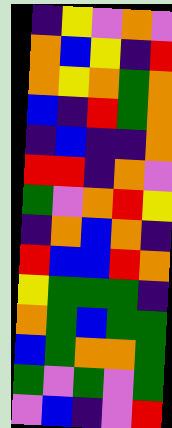[["indigo", "yellow", "violet", "orange", "violet"], ["orange", "blue", "yellow", "indigo", "red"], ["orange", "yellow", "orange", "green", "orange"], ["blue", "indigo", "red", "green", "orange"], ["indigo", "blue", "indigo", "indigo", "orange"], ["red", "red", "indigo", "orange", "violet"], ["green", "violet", "orange", "red", "yellow"], ["indigo", "orange", "blue", "orange", "indigo"], ["red", "blue", "blue", "red", "orange"], ["yellow", "green", "green", "green", "indigo"], ["orange", "green", "blue", "green", "green"], ["blue", "green", "orange", "orange", "green"], ["green", "violet", "green", "violet", "green"], ["violet", "blue", "indigo", "violet", "red"]]